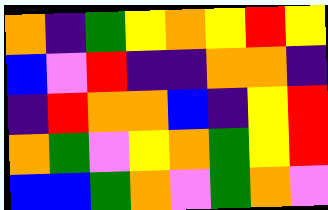[["orange", "indigo", "green", "yellow", "orange", "yellow", "red", "yellow"], ["blue", "violet", "red", "indigo", "indigo", "orange", "orange", "indigo"], ["indigo", "red", "orange", "orange", "blue", "indigo", "yellow", "red"], ["orange", "green", "violet", "yellow", "orange", "green", "yellow", "red"], ["blue", "blue", "green", "orange", "violet", "green", "orange", "violet"]]